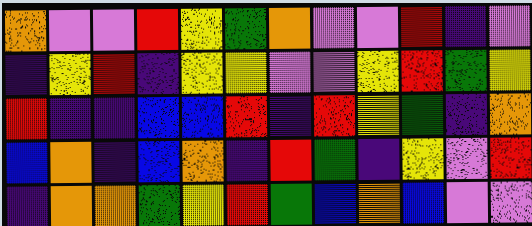[["orange", "violet", "violet", "red", "yellow", "green", "orange", "violet", "violet", "red", "indigo", "violet"], ["indigo", "yellow", "red", "indigo", "yellow", "yellow", "violet", "violet", "yellow", "red", "green", "yellow"], ["red", "indigo", "indigo", "blue", "blue", "red", "indigo", "red", "yellow", "green", "indigo", "orange"], ["blue", "orange", "indigo", "blue", "orange", "indigo", "red", "green", "indigo", "yellow", "violet", "red"], ["indigo", "orange", "orange", "green", "yellow", "red", "green", "blue", "orange", "blue", "violet", "violet"]]